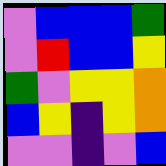[["violet", "blue", "blue", "blue", "green"], ["violet", "red", "blue", "blue", "yellow"], ["green", "violet", "yellow", "yellow", "orange"], ["blue", "yellow", "indigo", "yellow", "orange"], ["violet", "violet", "indigo", "violet", "blue"]]